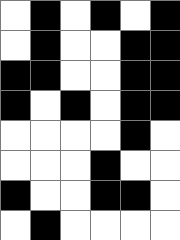[["white", "black", "white", "black", "white", "black"], ["white", "black", "white", "white", "black", "black"], ["black", "black", "white", "white", "black", "black"], ["black", "white", "black", "white", "black", "black"], ["white", "white", "white", "white", "black", "white"], ["white", "white", "white", "black", "white", "white"], ["black", "white", "white", "black", "black", "white"], ["white", "black", "white", "white", "white", "white"]]